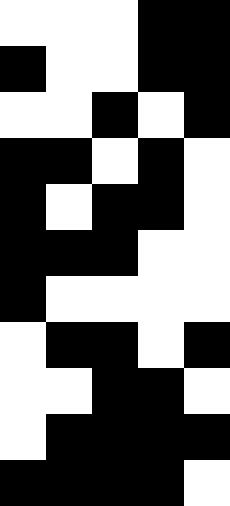[["white", "white", "white", "black", "black"], ["black", "white", "white", "black", "black"], ["white", "white", "black", "white", "black"], ["black", "black", "white", "black", "white"], ["black", "white", "black", "black", "white"], ["black", "black", "black", "white", "white"], ["black", "white", "white", "white", "white"], ["white", "black", "black", "white", "black"], ["white", "white", "black", "black", "white"], ["white", "black", "black", "black", "black"], ["black", "black", "black", "black", "white"]]